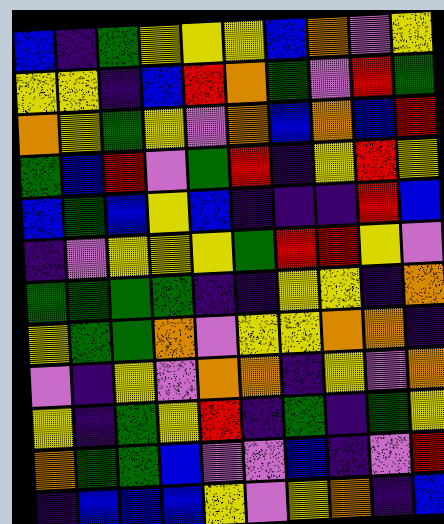[["blue", "indigo", "green", "yellow", "yellow", "yellow", "blue", "orange", "violet", "yellow"], ["yellow", "yellow", "indigo", "blue", "red", "orange", "green", "violet", "red", "green"], ["orange", "yellow", "green", "yellow", "violet", "orange", "blue", "orange", "blue", "red"], ["green", "blue", "red", "violet", "green", "red", "indigo", "yellow", "red", "yellow"], ["blue", "green", "blue", "yellow", "blue", "indigo", "indigo", "indigo", "red", "blue"], ["indigo", "violet", "yellow", "yellow", "yellow", "green", "red", "red", "yellow", "violet"], ["green", "green", "green", "green", "indigo", "indigo", "yellow", "yellow", "indigo", "orange"], ["yellow", "green", "green", "orange", "violet", "yellow", "yellow", "orange", "orange", "indigo"], ["violet", "indigo", "yellow", "violet", "orange", "orange", "indigo", "yellow", "violet", "orange"], ["yellow", "indigo", "green", "yellow", "red", "indigo", "green", "indigo", "green", "yellow"], ["orange", "green", "green", "blue", "violet", "violet", "blue", "indigo", "violet", "red"], ["indigo", "blue", "blue", "blue", "yellow", "violet", "yellow", "orange", "indigo", "blue"]]